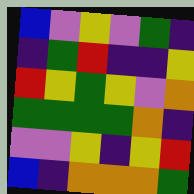[["blue", "violet", "yellow", "violet", "green", "indigo"], ["indigo", "green", "red", "indigo", "indigo", "yellow"], ["red", "yellow", "green", "yellow", "violet", "orange"], ["green", "green", "green", "green", "orange", "indigo"], ["violet", "violet", "yellow", "indigo", "yellow", "red"], ["blue", "indigo", "orange", "orange", "orange", "green"]]